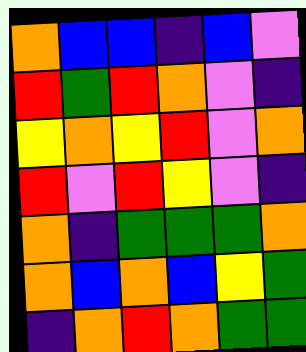[["orange", "blue", "blue", "indigo", "blue", "violet"], ["red", "green", "red", "orange", "violet", "indigo"], ["yellow", "orange", "yellow", "red", "violet", "orange"], ["red", "violet", "red", "yellow", "violet", "indigo"], ["orange", "indigo", "green", "green", "green", "orange"], ["orange", "blue", "orange", "blue", "yellow", "green"], ["indigo", "orange", "red", "orange", "green", "green"]]